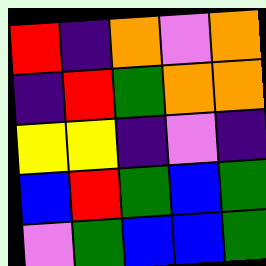[["red", "indigo", "orange", "violet", "orange"], ["indigo", "red", "green", "orange", "orange"], ["yellow", "yellow", "indigo", "violet", "indigo"], ["blue", "red", "green", "blue", "green"], ["violet", "green", "blue", "blue", "green"]]